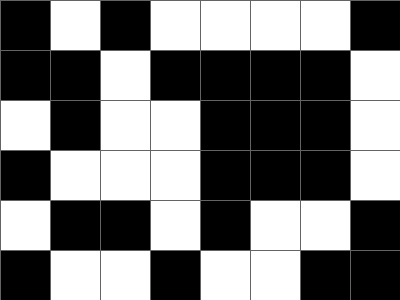[["black", "white", "black", "white", "white", "white", "white", "black"], ["black", "black", "white", "black", "black", "black", "black", "white"], ["white", "black", "white", "white", "black", "black", "black", "white"], ["black", "white", "white", "white", "black", "black", "black", "white"], ["white", "black", "black", "white", "black", "white", "white", "black"], ["black", "white", "white", "black", "white", "white", "black", "black"]]